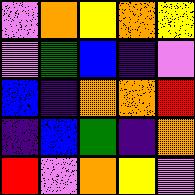[["violet", "orange", "yellow", "orange", "yellow"], ["violet", "green", "blue", "indigo", "violet"], ["blue", "indigo", "orange", "orange", "red"], ["indigo", "blue", "green", "indigo", "orange"], ["red", "violet", "orange", "yellow", "violet"]]